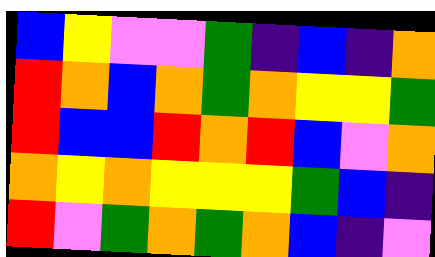[["blue", "yellow", "violet", "violet", "green", "indigo", "blue", "indigo", "orange"], ["red", "orange", "blue", "orange", "green", "orange", "yellow", "yellow", "green"], ["red", "blue", "blue", "red", "orange", "red", "blue", "violet", "orange"], ["orange", "yellow", "orange", "yellow", "yellow", "yellow", "green", "blue", "indigo"], ["red", "violet", "green", "orange", "green", "orange", "blue", "indigo", "violet"]]